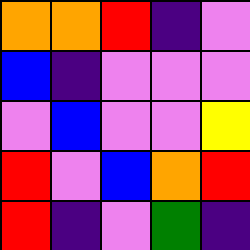[["orange", "orange", "red", "indigo", "violet"], ["blue", "indigo", "violet", "violet", "violet"], ["violet", "blue", "violet", "violet", "yellow"], ["red", "violet", "blue", "orange", "red"], ["red", "indigo", "violet", "green", "indigo"]]